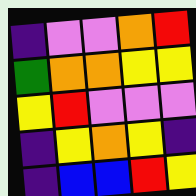[["indigo", "violet", "violet", "orange", "red"], ["green", "orange", "orange", "yellow", "yellow"], ["yellow", "red", "violet", "violet", "violet"], ["indigo", "yellow", "orange", "yellow", "indigo"], ["indigo", "blue", "blue", "red", "yellow"]]